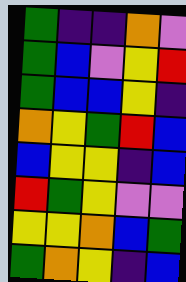[["green", "indigo", "indigo", "orange", "violet"], ["green", "blue", "violet", "yellow", "red"], ["green", "blue", "blue", "yellow", "indigo"], ["orange", "yellow", "green", "red", "blue"], ["blue", "yellow", "yellow", "indigo", "blue"], ["red", "green", "yellow", "violet", "violet"], ["yellow", "yellow", "orange", "blue", "green"], ["green", "orange", "yellow", "indigo", "blue"]]